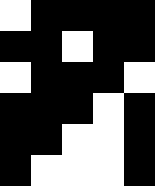[["white", "black", "black", "black", "black"], ["black", "black", "white", "black", "black"], ["white", "black", "black", "black", "white"], ["black", "black", "black", "white", "black"], ["black", "black", "white", "white", "black"], ["black", "white", "white", "white", "black"]]